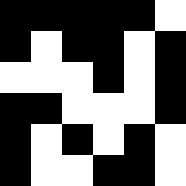[["black", "black", "black", "black", "black", "white"], ["black", "white", "black", "black", "white", "black"], ["white", "white", "white", "black", "white", "black"], ["black", "black", "white", "white", "white", "black"], ["black", "white", "black", "white", "black", "white"], ["black", "white", "white", "black", "black", "white"]]